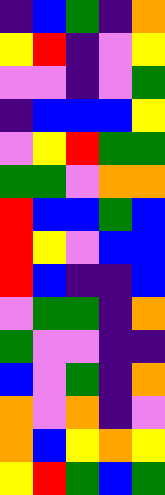[["indigo", "blue", "green", "indigo", "orange"], ["yellow", "red", "indigo", "violet", "yellow"], ["violet", "violet", "indigo", "violet", "green"], ["indigo", "blue", "blue", "blue", "yellow"], ["violet", "yellow", "red", "green", "green"], ["green", "green", "violet", "orange", "orange"], ["red", "blue", "blue", "green", "blue"], ["red", "yellow", "violet", "blue", "blue"], ["red", "blue", "indigo", "indigo", "blue"], ["violet", "green", "green", "indigo", "orange"], ["green", "violet", "violet", "indigo", "indigo"], ["blue", "violet", "green", "indigo", "orange"], ["orange", "violet", "orange", "indigo", "violet"], ["orange", "blue", "yellow", "orange", "yellow"], ["yellow", "red", "green", "blue", "green"]]